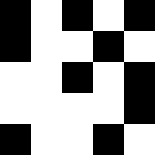[["black", "white", "black", "white", "black"], ["black", "white", "white", "black", "white"], ["white", "white", "black", "white", "black"], ["white", "white", "white", "white", "black"], ["black", "white", "white", "black", "white"]]